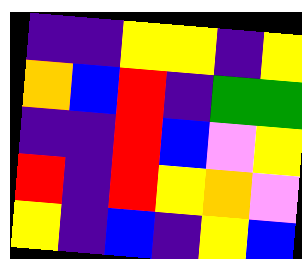[["indigo", "indigo", "yellow", "yellow", "indigo", "yellow"], ["orange", "blue", "red", "indigo", "green", "green"], ["indigo", "indigo", "red", "blue", "violet", "yellow"], ["red", "indigo", "red", "yellow", "orange", "violet"], ["yellow", "indigo", "blue", "indigo", "yellow", "blue"]]